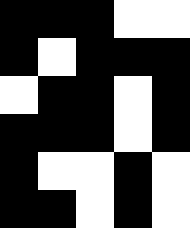[["black", "black", "black", "white", "white"], ["black", "white", "black", "black", "black"], ["white", "black", "black", "white", "black"], ["black", "black", "black", "white", "black"], ["black", "white", "white", "black", "white"], ["black", "black", "white", "black", "white"]]